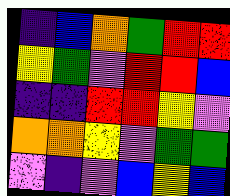[["indigo", "blue", "orange", "green", "red", "red"], ["yellow", "green", "violet", "red", "red", "blue"], ["indigo", "indigo", "red", "red", "yellow", "violet"], ["orange", "orange", "yellow", "violet", "green", "green"], ["violet", "indigo", "violet", "blue", "yellow", "blue"]]